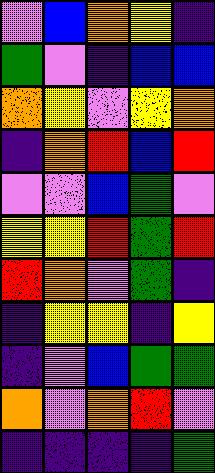[["violet", "blue", "orange", "yellow", "indigo"], ["green", "violet", "indigo", "blue", "blue"], ["orange", "yellow", "violet", "yellow", "orange"], ["indigo", "orange", "red", "blue", "red"], ["violet", "violet", "blue", "green", "violet"], ["yellow", "yellow", "red", "green", "red"], ["red", "orange", "violet", "green", "indigo"], ["indigo", "yellow", "yellow", "indigo", "yellow"], ["indigo", "violet", "blue", "green", "green"], ["orange", "violet", "orange", "red", "violet"], ["indigo", "indigo", "indigo", "indigo", "green"]]